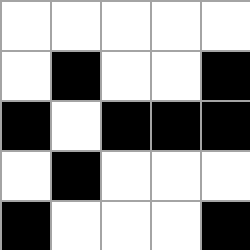[["white", "white", "white", "white", "white"], ["white", "black", "white", "white", "black"], ["black", "white", "black", "black", "black"], ["white", "black", "white", "white", "white"], ["black", "white", "white", "white", "black"]]